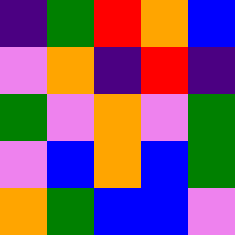[["indigo", "green", "red", "orange", "blue"], ["violet", "orange", "indigo", "red", "indigo"], ["green", "violet", "orange", "violet", "green"], ["violet", "blue", "orange", "blue", "green"], ["orange", "green", "blue", "blue", "violet"]]